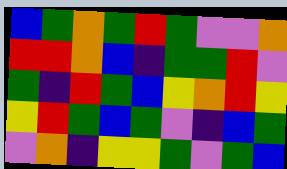[["blue", "green", "orange", "green", "red", "green", "violet", "violet", "orange"], ["red", "red", "orange", "blue", "indigo", "green", "green", "red", "violet"], ["green", "indigo", "red", "green", "blue", "yellow", "orange", "red", "yellow"], ["yellow", "red", "green", "blue", "green", "violet", "indigo", "blue", "green"], ["violet", "orange", "indigo", "yellow", "yellow", "green", "violet", "green", "blue"]]